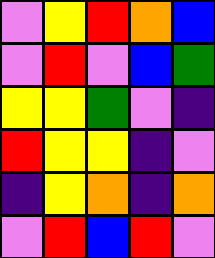[["violet", "yellow", "red", "orange", "blue"], ["violet", "red", "violet", "blue", "green"], ["yellow", "yellow", "green", "violet", "indigo"], ["red", "yellow", "yellow", "indigo", "violet"], ["indigo", "yellow", "orange", "indigo", "orange"], ["violet", "red", "blue", "red", "violet"]]